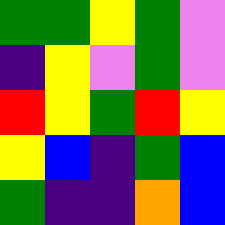[["green", "green", "yellow", "green", "violet"], ["indigo", "yellow", "violet", "green", "violet"], ["red", "yellow", "green", "red", "yellow"], ["yellow", "blue", "indigo", "green", "blue"], ["green", "indigo", "indigo", "orange", "blue"]]